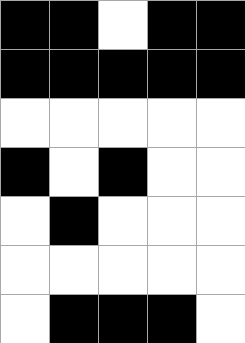[["black", "black", "white", "black", "black"], ["black", "black", "black", "black", "black"], ["white", "white", "white", "white", "white"], ["black", "white", "black", "white", "white"], ["white", "black", "white", "white", "white"], ["white", "white", "white", "white", "white"], ["white", "black", "black", "black", "white"]]